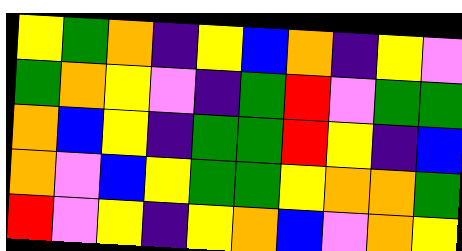[["yellow", "green", "orange", "indigo", "yellow", "blue", "orange", "indigo", "yellow", "violet"], ["green", "orange", "yellow", "violet", "indigo", "green", "red", "violet", "green", "green"], ["orange", "blue", "yellow", "indigo", "green", "green", "red", "yellow", "indigo", "blue"], ["orange", "violet", "blue", "yellow", "green", "green", "yellow", "orange", "orange", "green"], ["red", "violet", "yellow", "indigo", "yellow", "orange", "blue", "violet", "orange", "yellow"]]